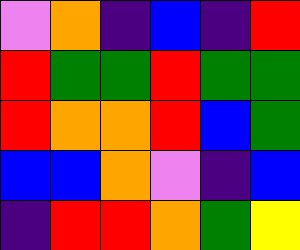[["violet", "orange", "indigo", "blue", "indigo", "red"], ["red", "green", "green", "red", "green", "green"], ["red", "orange", "orange", "red", "blue", "green"], ["blue", "blue", "orange", "violet", "indigo", "blue"], ["indigo", "red", "red", "orange", "green", "yellow"]]